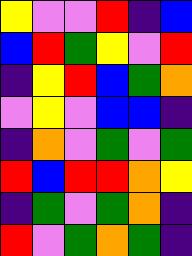[["yellow", "violet", "violet", "red", "indigo", "blue"], ["blue", "red", "green", "yellow", "violet", "red"], ["indigo", "yellow", "red", "blue", "green", "orange"], ["violet", "yellow", "violet", "blue", "blue", "indigo"], ["indigo", "orange", "violet", "green", "violet", "green"], ["red", "blue", "red", "red", "orange", "yellow"], ["indigo", "green", "violet", "green", "orange", "indigo"], ["red", "violet", "green", "orange", "green", "indigo"]]